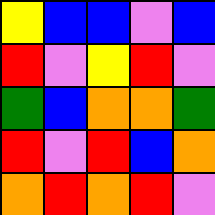[["yellow", "blue", "blue", "violet", "blue"], ["red", "violet", "yellow", "red", "violet"], ["green", "blue", "orange", "orange", "green"], ["red", "violet", "red", "blue", "orange"], ["orange", "red", "orange", "red", "violet"]]